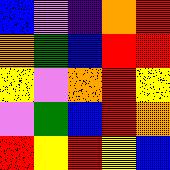[["blue", "violet", "indigo", "orange", "red"], ["orange", "green", "blue", "red", "red"], ["yellow", "violet", "orange", "red", "yellow"], ["violet", "green", "blue", "red", "orange"], ["red", "yellow", "red", "yellow", "blue"]]